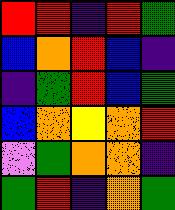[["red", "red", "indigo", "red", "green"], ["blue", "orange", "red", "blue", "indigo"], ["indigo", "green", "red", "blue", "green"], ["blue", "orange", "yellow", "orange", "red"], ["violet", "green", "orange", "orange", "indigo"], ["green", "red", "indigo", "orange", "green"]]